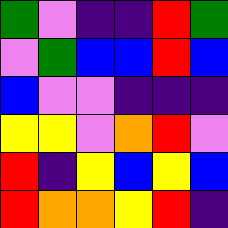[["green", "violet", "indigo", "indigo", "red", "green"], ["violet", "green", "blue", "blue", "red", "blue"], ["blue", "violet", "violet", "indigo", "indigo", "indigo"], ["yellow", "yellow", "violet", "orange", "red", "violet"], ["red", "indigo", "yellow", "blue", "yellow", "blue"], ["red", "orange", "orange", "yellow", "red", "indigo"]]